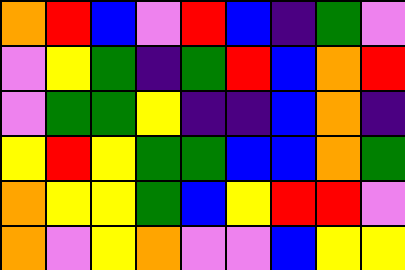[["orange", "red", "blue", "violet", "red", "blue", "indigo", "green", "violet"], ["violet", "yellow", "green", "indigo", "green", "red", "blue", "orange", "red"], ["violet", "green", "green", "yellow", "indigo", "indigo", "blue", "orange", "indigo"], ["yellow", "red", "yellow", "green", "green", "blue", "blue", "orange", "green"], ["orange", "yellow", "yellow", "green", "blue", "yellow", "red", "red", "violet"], ["orange", "violet", "yellow", "orange", "violet", "violet", "blue", "yellow", "yellow"]]